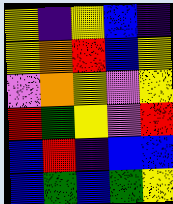[["yellow", "indigo", "yellow", "blue", "indigo"], ["yellow", "orange", "red", "blue", "yellow"], ["violet", "orange", "yellow", "violet", "yellow"], ["red", "green", "yellow", "violet", "red"], ["blue", "red", "indigo", "blue", "blue"], ["blue", "green", "blue", "green", "yellow"]]